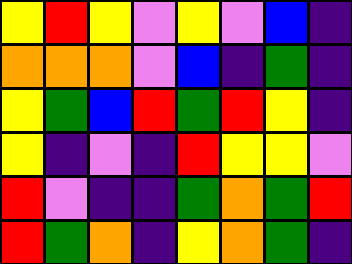[["yellow", "red", "yellow", "violet", "yellow", "violet", "blue", "indigo"], ["orange", "orange", "orange", "violet", "blue", "indigo", "green", "indigo"], ["yellow", "green", "blue", "red", "green", "red", "yellow", "indigo"], ["yellow", "indigo", "violet", "indigo", "red", "yellow", "yellow", "violet"], ["red", "violet", "indigo", "indigo", "green", "orange", "green", "red"], ["red", "green", "orange", "indigo", "yellow", "orange", "green", "indigo"]]